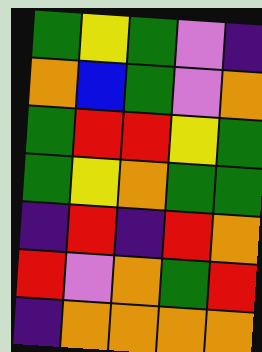[["green", "yellow", "green", "violet", "indigo"], ["orange", "blue", "green", "violet", "orange"], ["green", "red", "red", "yellow", "green"], ["green", "yellow", "orange", "green", "green"], ["indigo", "red", "indigo", "red", "orange"], ["red", "violet", "orange", "green", "red"], ["indigo", "orange", "orange", "orange", "orange"]]